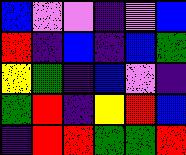[["blue", "violet", "violet", "indigo", "violet", "blue"], ["red", "indigo", "blue", "indigo", "blue", "green"], ["yellow", "green", "indigo", "blue", "violet", "indigo"], ["green", "red", "indigo", "yellow", "red", "blue"], ["indigo", "red", "red", "green", "green", "red"]]